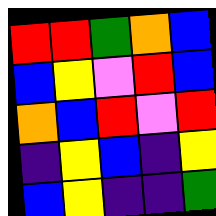[["red", "red", "green", "orange", "blue"], ["blue", "yellow", "violet", "red", "blue"], ["orange", "blue", "red", "violet", "red"], ["indigo", "yellow", "blue", "indigo", "yellow"], ["blue", "yellow", "indigo", "indigo", "green"]]